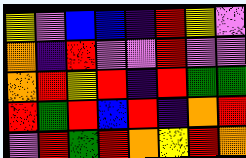[["yellow", "violet", "blue", "blue", "indigo", "red", "yellow", "violet"], ["orange", "indigo", "red", "violet", "violet", "red", "violet", "violet"], ["orange", "red", "yellow", "red", "indigo", "red", "green", "green"], ["red", "green", "red", "blue", "red", "indigo", "orange", "red"], ["violet", "red", "green", "red", "orange", "yellow", "red", "orange"]]